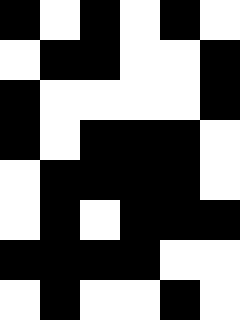[["black", "white", "black", "white", "black", "white"], ["white", "black", "black", "white", "white", "black"], ["black", "white", "white", "white", "white", "black"], ["black", "white", "black", "black", "black", "white"], ["white", "black", "black", "black", "black", "white"], ["white", "black", "white", "black", "black", "black"], ["black", "black", "black", "black", "white", "white"], ["white", "black", "white", "white", "black", "white"]]